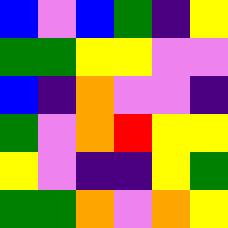[["blue", "violet", "blue", "green", "indigo", "yellow"], ["green", "green", "yellow", "yellow", "violet", "violet"], ["blue", "indigo", "orange", "violet", "violet", "indigo"], ["green", "violet", "orange", "red", "yellow", "yellow"], ["yellow", "violet", "indigo", "indigo", "yellow", "green"], ["green", "green", "orange", "violet", "orange", "yellow"]]